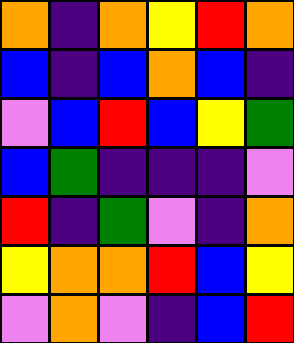[["orange", "indigo", "orange", "yellow", "red", "orange"], ["blue", "indigo", "blue", "orange", "blue", "indigo"], ["violet", "blue", "red", "blue", "yellow", "green"], ["blue", "green", "indigo", "indigo", "indigo", "violet"], ["red", "indigo", "green", "violet", "indigo", "orange"], ["yellow", "orange", "orange", "red", "blue", "yellow"], ["violet", "orange", "violet", "indigo", "blue", "red"]]